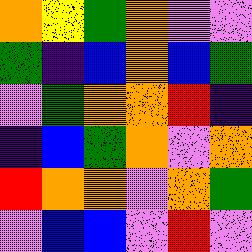[["orange", "yellow", "green", "orange", "violet", "violet"], ["green", "indigo", "blue", "orange", "blue", "green"], ["violet", "green", "orange", "orange", "red", "indigo"], ["indigo", "blue", "green", "orange", "violet", "orange"], ["red", "orange", "orange", "violet", "orange", "green"], ["violet", "blue", "blue", "violet", "red", "violet"]]